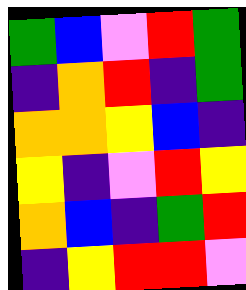[["green", "blue", "violet", "red", "green"], ["indigo", "orange", "red", "indigo", "green"], ["orange", "orange", "yellow", "blue", "indigo"], ["yellow", "indigo", "violet", "red", "yellow"], ["orange", "blue", "indigo", "green", "red"], ["indigo", "yellow", "red", "red", "violet"]]